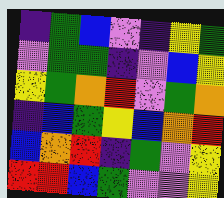[["indigo", "green", "blue", "violet", "indigo", "yellow", "green"], ["violet", "green", "green", "indigo", "violet", "blue", "yellow"], ["yellow", "green", "orange", "red", "violet", "green", "orange"], ["indigo", "blue", "green", "yellow", "blue", "orange", "red"], ["blue", "orange", "red", "indigo", "green", "violet", "yellow"], ["red", "red", "blue", "green", "violet", "violet", "yellow"]]